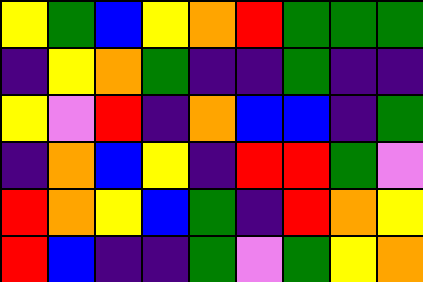[["yellow", "green", "blue", "yellow", "orange", "red", "green", "green", "green"], ["indigo", "yellow", "orange", "green", "indigo", "indigo", "green", "indigo", "indigo"], ["yellow", "violet", "red", "indigo", "orange", "blue", "blue", "indigo", "green"], ["indigo", "orange", "blue", "yellow", "indigo", "red", "red", "green", "violet"], ["red", "orange", "yellow", "blue", "green", "indigo", "red", "orange", "yellow"], ["red", "blue", "indigo", "indigo", "green", "violet", "green", "yellow", "orange"]]